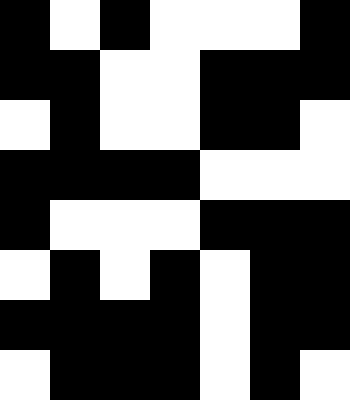[["black", "white", "black", "white", "white", "white", "black"], ["black", "black", "white", "white", "black", "black", "black"], ["white", "black", "white", "white", "black", "black", "white"], ["black", "black", "black", "black", "white", "white", "white"], ["black", "white", "white", "white", "black", "black", "black"], ["white", "black", "white", "black", "white", "black", "black"], ["black", "black", "black", "black", "white", "black", "black"], ["white", "black", "black", "black", "white", "black", "white"]]